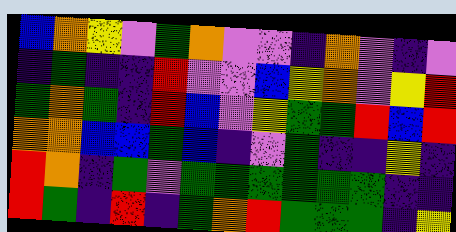[["blue", "orange", "yellow", "violet", "green", "orange", "violet", "violet", "indigo", "orange", "violet", "indigo", "violet"], ["indigo", "green", "indigo", "indigo", "red", "violet", "violet", "blue", "yellow", "orange", "violet", "yellow", "red"], ["green", "orange", "green", "indigo", "red", "blue", "violet", "yellow", "green", "green", "red", "blue", "red"], ["orange", "orange", "blue", "blue", "green", "blue", "indigo", "violet", "green", "indigo", "indigo", "yellow", "indigo"], ["red", "orange", "indigo", "green", "violet", "green", "green", "green", "green", "green", "green", "indigo", "indigo"], ["red", "green", "indigo", "red", "indigo", "green", "orange", "red", "green", "green", "green", "indigo", "yellow"]]